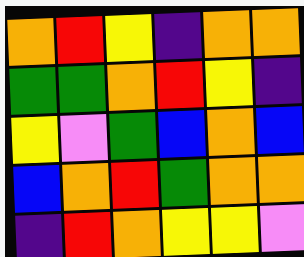[["orange", "red", "yellow", "indigo", "orange", "orange"], ["green", "green", "orange", "red", "yellow", "indigo"], ["yellow", "violet", "green", "blue", "orange", "blue"], ["blue", "orange", "red", "green", "orange", "orange"], ["indigo", "red", "orange", "yellow", "yellow", "violet"]]